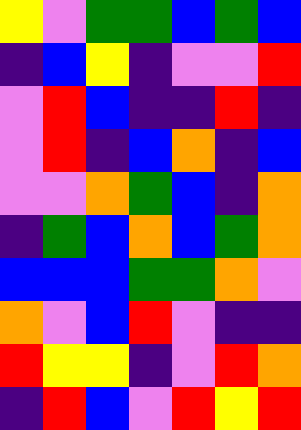[["yellow", "violet", "green", "green", "blue", "green", "blue"], ["indigo", "blue", "yellow", "indigo", "violet", "violet", "red"], ["violet", "red", "blue", "indigo", "indigo", "red", "indigo"], ["violet", "red", "indigo", "blue", "orange", "indigo", "blue"], ["violet", "violet", "orange", "green", "blue", "indigo", "orange"], ["indigo", "green", "blue", "orange", "blue", "green", "orange"], ["blue", "blue", "blue", "green", "green", "orange", "violet"], ["orange", "violet", "blue", "red", "violet", "indigo", "indigo"], ["red", "yellow", "yellow", "indigo", "violet", "red", "orange"], ["indigo", "red", "blue", "violet", "red", "yellow", "red"]]